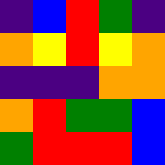[["indigo", "blue", "red", "green", "indigo"], ["orange", "yellow", "red", "yellow", "orange"], ["indigo", "indigo", "indigo", "orange", "orange"], ["orange", "red", "green", "green", "blue"], ["green", "red", "red", "red", "blue"]]